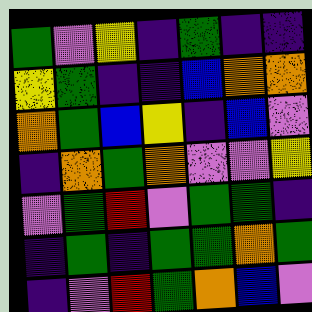[["green", "violet", "yellow", "indigo", "green", "indigo", "indigo"], ["yellow", "green", "indigo", "indigo", "blue", "orange", "orange"], ["orange", "green", "blue", "yellow", "indigo", "blue", "violet"], ["indigo", "orange", "green", "orange", "violet", "violet", "yellow"], ["violet", "green", "red", "violet", "green", "green", "indigo"], ["indigo", "green", "indigo", "green", "green", "orange", "green"], ["indigo", "violet", "red", "green", "orange", "blue", "violet"]]